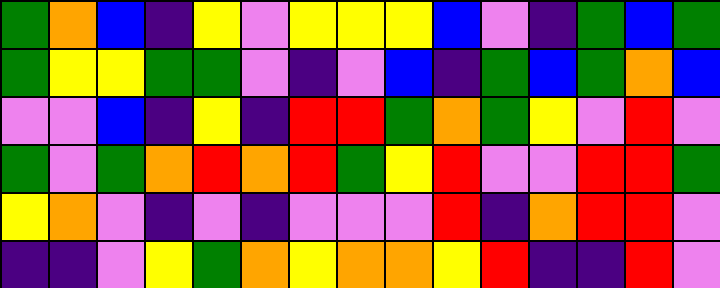[["green", "orange", "blue", "indigo", "yellow", "violet", "yellow", "yellow", "yellow", "blue", "violet", "indigo", "green", "blue", "green"], ["green", "yellow", "yellow", "green", "green", "violet", "indigo", "violet", "blue", "indigo", "green", "blue", "green", "orange", "blue"], ["violet", "violet", "blue", "indigo", "yellow", "indigo", "red", "red", "green", "orange", "green", "yellow", "violet", "red", "violet"], ["green", "violet", "green", "orange", "red", "orange", "red", "green", "yellow", "red", "violet", "violet", "red", "red", "green"], ["yellow", "orange", "violet", "indigo", "violet", "indigo", "violet", "violet", "violet", "red", "indigo", "orange", "red", "red", "violet"], ["indigo", "indigo", "violet", "yellow", "green", "orange", "yellow", "orange", "orange", "yellow", "red", "indigo", "indigo", "red", "violet"]]